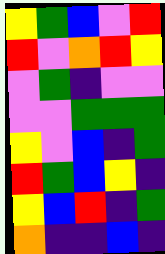[["yellow", "green", "blue", "violet", "red"], ["red", "violet", "orange", "red", "yellow"], ["violet", "green", "indigo", "violet", "violet"], ["violet", "violet", "green", "green", "green"], ["yellow", "violet", "blue", "indigo", "green"], ["red", "green", "blue", "yellow", "indigo"], ["yellow", "blue", "red", "indigo", "green"], ["orange", "indigo", "indigo", "blue", "indigo"]]